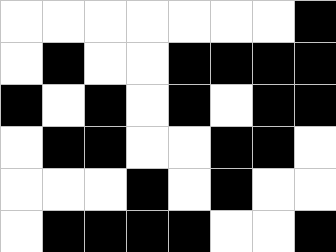[["white", "white", "white", "white", "white", "white", "white", "black"], ["white", "black", "white", "white", "black", "black", "black", "black"], ["black", "white", "black", "white", "black", "white", "black", "black"], ["white", "black", "black", "white", "white", "black", "black", "white"], ["white", "white", "white", "black", "white", "black", "white", "white"], ["white", "black", "black", "black", "black", "white", "white", "black"]]